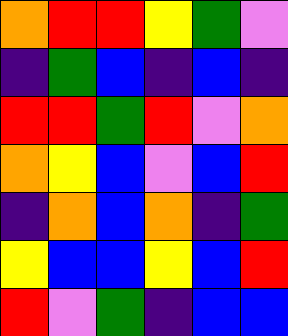[["orange", "red", "red", "yellow", "green", "violet"], ["indigo", "green", "blue", "indigo", "blue", "indigo"], ["red", "red", "green", "red", "violet", "orange"], ["orange", "yellow", "blue", "violet", "blue", "red"], ["indigo", "orange", "blue", "orange", "indigo", "green"], ["yellow", "blue", "blue", "yellow", "blue", "red"], ["red", "violet", "green", "indigo", "blue", "blue"]]